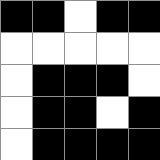[["black", "black", "white", "black", "black"], ["white", "white", "white", "white", "white"], ["white", "black", "black", "black", "white"], ["white", "black", "black", "white", "black"], ["white", "black", "black", "black", "black"]]